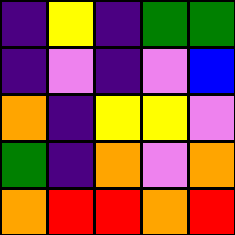[["indigo", "yellow", "indigo", "green", "green"], ["indigo", "violet", "indigo", "violet", "blue"], ["orange", "indigo", "yellow", "yellow", "violet"], ["green", "indigo", "orange", "violet", "orange"], ["orange", "red", "red", "orange", "red"]]